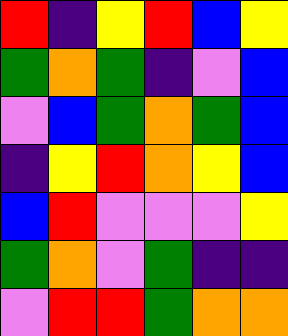[["red", "indigo", "yellow", "red", "blue", "yellow"], ["green", "orange", "green", "indigo", "violet", "blue"], ["violet", "blue", "green", "orange", "green", "blue"], ["indigo", "yellow", "red", "orange", "yellow", "blue"], ["blue", "red", "violet", "violet", "violet", "yellow"], ["green", "orange", "violet", "green", "indigo", "indigo"], ["violet", "red", "red", "green", "orange", "orange"]]